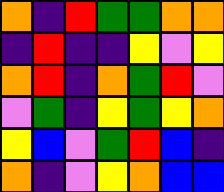[["orange", "indigo", "red", "green", "green", "orange", "orange"], ["indigo", "red", "indigo", "indigo", "yellow", "violet", "yellow"], ["orange", "red", "indigo", "orange", "green", "red", "violet"], ["violet", "green", "indigo", "yellow", "green", "yellow", "orange"], ["yellow", "blue", "violet", "green", "red", "blue", "indigo"], ["orange", "indigo", "violet", "yellow", "orange", "blue", "blue"]]